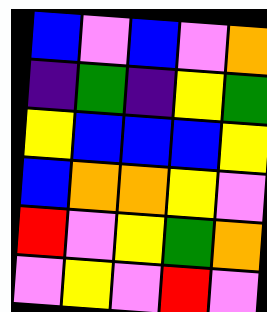[["blue", "violet", "blue", "violet", "orange"], ["indigo", "green", "indigo", "yellow", "green"], ["yellow", "blue", "blue", "blue", "yellow"], ["blue", "orange", "orange", "yellow", "violet"], ["red", "violet", "yellow", "green", "orange"], ["violet", "yellow", "violet", "red", "violet"]]